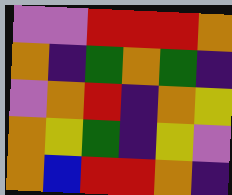[["violet", "violet", "red", "red", "red", "orange"], ["orange", "indigo", "green", "orange", "green", "indigo"], ["violet", "orange", "red", "indigo", "orange", "yellow"], ["orange", "yellow", "green", "indigo", "yellow", "violet"], ["orange", "blue", "red", "red", "orange", "indigo"]]